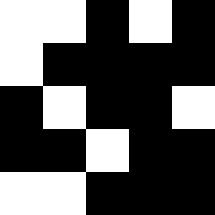[["white", "white", "black", "white", "black"], ["white", "black", "black", "black", "black"], ["black", "white", "black", "black", "white"], ["black", "black", "white", "black", "black"], ["white", "white", "black", "black", "black"]]